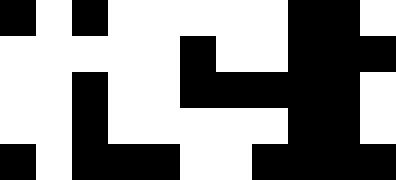[["black", "white", "black", "white", "white", "white", "white", "white", "black", "black", "white"], ["white", "white", "white", "white", "white", "black", "white", "white", "black", "black", "black"], ["white", "white", "black", "white", "white", "black", "black", "black", "black", "black", "white"], ["white", "white", "black", "white", "white", "white", "white", "white", "black", "black", "white"], ["black", "white", "black", "black", "black", "white", "white", "black", "black", "black", "black"]]